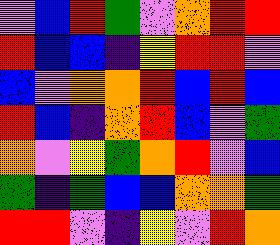[["violet", "blue", "red", "green", "violet", "orange", "red", "red"], ["red", "blue", "blue", "indigo", "yellow", "red", "red", "violet"], ["blue", "violet", "orange", "orange", "red", "blue", "red", "blue"], ["red", "blue", "indigo", "orange", "red", "blue", "violet", "green"], ["orange", "violet", "yellow", "green", "orange", "red", "violet", "blue"], ["green", "indigo", "green", "blue", "blue", "orange", "orange", "green"], ["red", "red", "violet", "indigo", "yellow", "violet", "red", "orange"]]